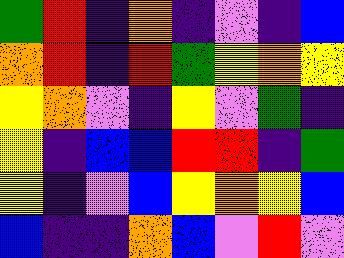[["green", "red", "indigo", "orange", "indigo", "violet", "indigo", "blue"], ["orange", "red", "indigo", "red", "green", "yellow", "orange", "yellow"], ["yellow", "orange", "violet", "indigo", "yellow", "violet", "green", "indigo"], ["yellow", "indigo", "blue", "blue", "red", "red", "indigo", "green"], ["yellow", "indigo", "violet", "blue", "yellow", "orange", "yellow", "blue"], ["blue", "indigo", "indigo", "orange", "blue", "violet", "red", "violet"]]